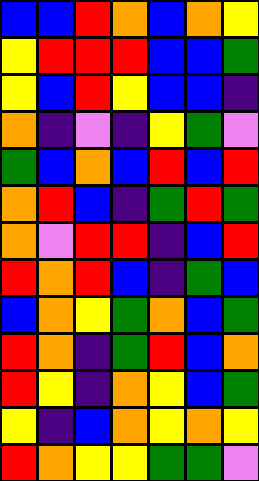[["blue", "blue", "red", "orange", "blue", "orange", "yellow"], ["yellow", "red", "red", "red", "blue", "blue", "green"], ["yellow", "blue", "red", "yellow", "blue", "blue", "indigo"], ["orange", "indigo", "violet", "indigo", "yellow", "green", "violet"], ["green", "blue", "orange", "blue", "red", "blue", "red"], ["orange", "red", "blue", "indigo", "green", "red", "green"], ["orange", "violet", "red", "red", "indigo", "blue", "red"], ["red", "orange", "red", "blue", "indigo", "green", "blue"], ["blue", "orange", "yellow", "green", "orange", "blue", "green"], ["red", "orange", "indigo", "green", "red", "blue", "orange"], ["red", "yellow", "indigo", "orange", "yellow", "blue", "green"], ["yellow", "indigo", "blue", "orange", "yellow", "orange", "yellow"], ["red", "orange", "yellow", "yellow", "green", "green", "violet"]]